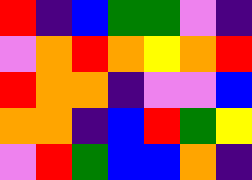[["red", "indigo", "blue", "green", "green", "violet", "indigo"], ["violet", "orange", "red", "orange", "yellow", "orange", "red"], ["red", "orange", "orange", "indigo", "violet", "violet", "blue"], ["orange", "orange", "indigo", "blue", "red", "green", "yellow"], ["violet", "red", "green", "blue", "blue", "orange", "indigo"]]